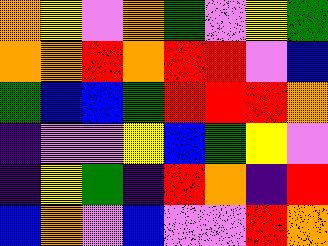[["orange", "yellow", "violet", "orange", "green", "violet", "yellow", "green"], ["orange", "orange", "red", "orange", "red", "red", "violet", "blue"], ["green", "blue", "blue", "green", "red", "red", "red", "orange"], ["indigo", "violet", "violet", "yellow", "blue", "green", "yellow", "violet"], ["indigo", "yellow", "green", "indigo", "red", "orange", "indigo", "red"], ["blue", "orange", "violet", "blue", "violet", "violet", "red", "orange"]]